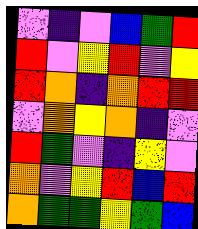[["violet", "indigo", "violet", "blue", "green", "red"], ["red", "violet", "yellow", "red", "violet", "yellow"], ["red", "orange", "indigo", "orange", "red", "red"], ["violet", "orange", "yellow", "orange", "indigo", "violet"], ["red", "green", "violet", "indigo", "yellow", "violet"], ["orange", "violet", "yellow", "red", "blue", "red"], ["orange", "green", "green", "yellow", "green", "blue"]]